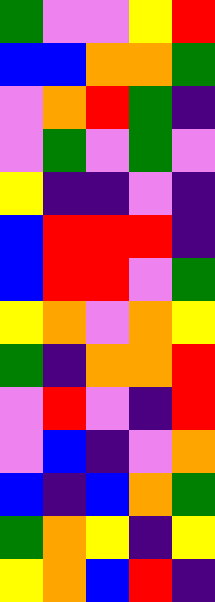[["green", "violet", "violet", "yellow", "red"], ["blue", "blue", "orange", "orange", "green"], ["violet", "orange", "red", "green", "indigo"], ["violet", "green", "violet", "green", "violet"], ["yellow", "indigo", "indigo", "violet", "indigo"], ["blue", "red", "red", "red", "indigo"], ["blue", "red", "red", "violet", "green"], ["yellow", "orange", "violet", "orange", "yellow"], ["green", "indigo", "orange", "orange", "red"], ["violet", "red", "violet", "indigo", "red"], ["violet", "blue", "indigo", "violet", "orange"], ["blue", "indigo", "blue", "orange", "green"], ["green", "orange", "yellow", "indigo", "yellow"], ["yellow", "orange", "blue", "red", "indigo"]]